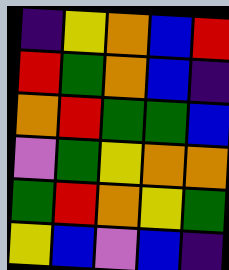[["indigo", "yellow", "orange", "blue", "red"], ["red", "green", "orange", "blue", "indigo"], ["orange", "red", "green", "green", "blue"], ["violet", "green", "yellow", "orange", "orange"], ["green", "red", "orange", "yellow", "green"], ["yellow", "blue", "violet", "blue", "indigo"]]